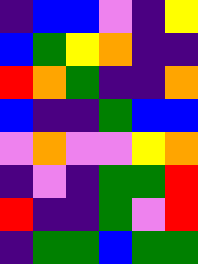[["indigo", "blue", "blue", "violet", "indigo", "yellow"], ["blue", "green", "yellow", "orange", "indigo", "indigo"], ["red", "orange", "green", "indigo", "indigo", "orange"], ["blue", "indigo", "indigo", "green", "blue", "blue"], ["violet", "orange", "violet", "violet", "yellow", "orange"], ["indigo", "violet", "indigo", "green", "green", "red"], ["red", "indigo", "indigo", "green", "violet", "red"], ["indigo", "green", "green", "blue", "green", "green"]]